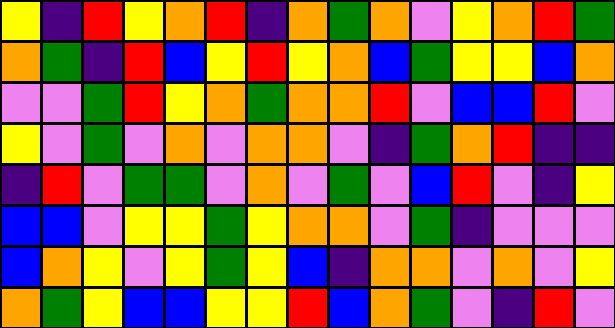[["yellow", "indigo", "red", "yellow", "orange", "red", "indigo", "orange", "green", "orange", "violet", "yellow", "orange", "red", "green"], ["orange", "green", "indigo", "red", "blue", "yellow", "red", "yellow", "orange", "blue", "green", "yellow", "yellow", "blue", "orange"], ["violet", "violet", "green", "red", "yellow", "orange", "green", "orange", "orange", "red", "violet", "blue", "blue", "red", "violet"], ["yellow", "violet", "green", "violet", "orange", "violet", "orange", "orange", "violet", "indigo", "green", "orange", "red", "indigo", "indigo"], ["indigo", "red", "violet", "green", "green", "violet", "orange", "violet", "green", "violet", "blue", "red", "violet", "indigo", "yellow"], ["blue", "blue", "violet", "yellow", "yellow", "green", "yellow", "orange", "orange", "violet", "green", "indigo", "violet", "violet", "violet"], ["blue", "orange", "yellow", "violet", "yellow", "green", "yellow", "blue", "indigo", "orange", "orange", "violet", "orange", "violet", "yellow"], ["orange", "green", "yellow", "blue", "blue", "yellow", "yellow", "red", "blue", "orange", "green", "violet", "indigo", "red", "violet"]]